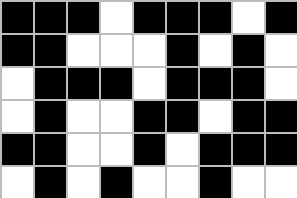[["black", "black", "black", "white", "black", "black", "black", "white", "black"], ["black", "black", "white", "white", "white", "black", "white", "black", "white"], ["white", "black", "black", "black", "white", "black", "black", "black", "white"], ["white", "black", "white", "white", "black", "black", "white", "black", "black"], ["black", "black", "white", "white", "black", "white", "black", "black", "black"], ["white", "black", "white", "black", "white", "white", "black", "white", "white"]]